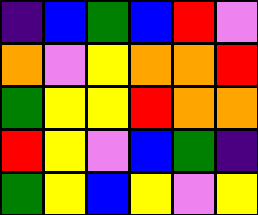[["indigo", "blue", "green", "blue", "red", "violet"], ["orange", "violet", "yellow", "orange", "orange", "red"], ["green", "yellow", "yellow", "red", "orange", "orange"], ["red", "yellow", "violet", "blue", "green", "indigo"], ["green", "yellow", "blue", "yellow", "violet", "yellow"]]